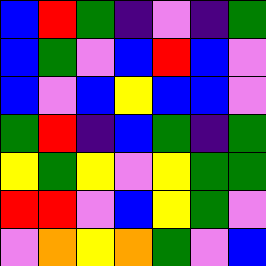[["blue", "red", "green", "indigo", "violet", "indigo", "green"], ["blue", "green", "violet", "blue", "red", "blue", "violet"], ["blue", "violet", "blue", "yellow", "blue", "blue", "violet"], ["green", "red", "indigo", "blue", "green", "indigo", "green"], ["yellow", "green", "yellow", "violet", "yellow", "green", "green"], ["red", "red", "violet", "blue", "yellow", "green", "violet"], ["violet", "orange", "yellow", "orange", "green", "violet", "blue"]]